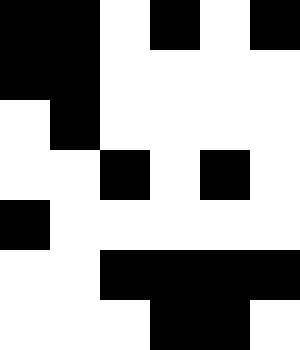[["black", "black", "white", "black", "white", "black"], ["black", "black", "white", "white", "white", "white"], ["white", "black", "white", "white", "white", "white"], ["white", "white", "black", "white", "black", "white"], ["black", "white", "white", "white", "white", "white"], ["white", "white", "black", "black", "black", "black"], ["white", "white", "white", "black", "black", "white"]]